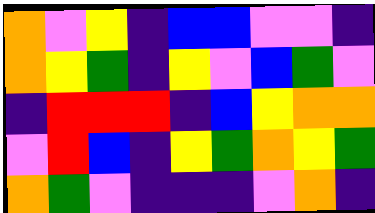[["orange", "violet", "yellow", "indigo", "blue", "blue", "violet", "violet", "indigo"], ["orange", "yellow", "green", "indigo", "yellow", "violet", "blue", "green", "violet"], ["indigo", "red", "red", "red", "indigo", "blue", "yellow", "orange", "orange"], ["violet", "red", "blue", "indigo", "yellow", "green", "orange", "yellow", "green"], ["orange", "green", "violet", "indigo", "indigo", "indigo", "violet", "orange", "indigo"]]